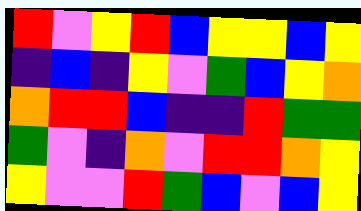[["red", "violet", "yellow", "red", "blue", "yellow", "yellow", "blue", "yellow"], ["indigo", "blue", "indigo", "yellow", "violet", "green", "blue", "yellow", "orange"], ["orange", "red", "red", "blue", "indigo", "indigo", "red", "green", "green"], ["green", "violet", "indigo", "orange", "violet", "red", "red", "orange", "yellow"], ["yellow", "violet", "violet", "red", "green", "blue", "violet", "blue", "yellow"]]